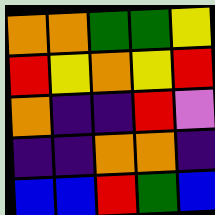[["orange", "orange", "green", "green", "yellow"], ["red", "yellow", "orange", "yellow", "red"], ["orange", "indigo", "indigo", "red", "violet"], ["indigo", "indigo", "orange", "orange", "indigo"], ["blue", "blue", "red", "green", "blue"]]